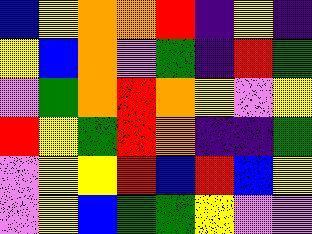[["blue", "yellow", "orange", "orange", "red", "indigo", "yellow", "indigo"], ["yellow", "blue", "orange", "violet", "green", "indigo", "red", "green"], ["violet", "green", "orange", "red", "orange", "yellow", "violet", "yellow"], ["red", "yellow", "green", "red", "orange", "indigo", "indigo", "green"], ["violet", "yellow", "yellow", "red", "blue", "red", "blue", "yellow"], ["violet", "yellow", "blue", "green", "green", "yellow", "violet", "violet"]]